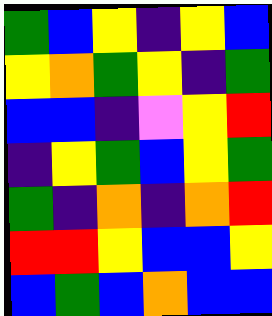[["green", "blue", "yellow", "indigo", "yellow", "blue"], ["yellow", "orange", "green", "yellow", "indigo", "green"], ["blue", "blue", "indigo", "violet", "yellow", "red"], ["indigo", "yellow", "green", "blue", "yellow", "green"], ["green", "indigo", "orange", "indigo", "orange", "red"], ["red", "red", "yellow", "blue", "blue", "yellow"], ["blue", "green", "blue", "orange", "blue", "blue"]]